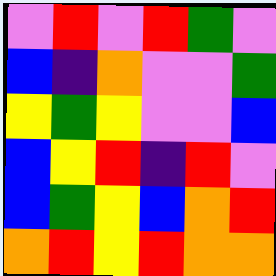[["violet", "red", "violet", "red", "green", "violet"], ["blue", "indigo", "orange", "violet", "violet", "green"], ["yellow", "green", "yellow", "violet", "violet", "blue"], ["blue", "yellow", "red", "indigo", "red", "violet"], ["blue", "green", "yellow", "blue", "orange", "red"], ["orange", "red", "yellow", "red", "orange", "orange"]]